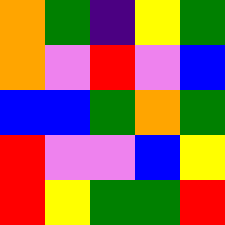[["orange", "green", "indigo", "yellow", "green"], ["orange", "violet", "red", "violet", "blue"], ["blue", "blue", "green", "orange", "green"], ["red", "violet", "violet", "blue", "yellow"], ["red", "yellow", "green", "green", "red"]]